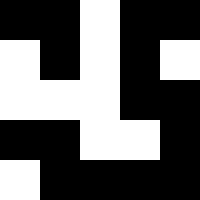[["black", "black", "white", "black", "black"], ["white", "black", "white", "black", "white"], ["white", "white", "white", "black", "black"], ["black", "black", "white", "white", "black"], ["white", "black", "black", "black", "black"]]